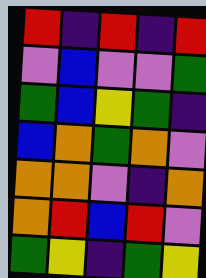[["red", "indigo", "red", "indigo", "red"], ["violet", "blue", "violet", "violet", "green"], ["green", "blue", "yellow", "green", "indigo"], ["blue", "orange", "green", "orange", "violet"], ["orange", "orange", "violet", "indigo", "orange"], ["orange", "red", "blue", "red", "violet"], ["green", "yellow", "indigo", "green", "yellow"]]